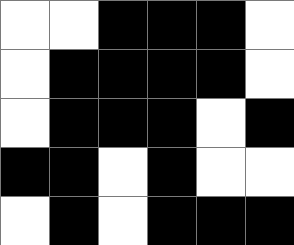[["white", "white", "black", "black", "black", "white"], ["white", "black", "black", "black", "black", "white"], ["white", "black", "black", "black", "white", "black"], ["black", "black", "white", "black", "white", "white"], ["white", "black", "white", "black", "black", "black"]]